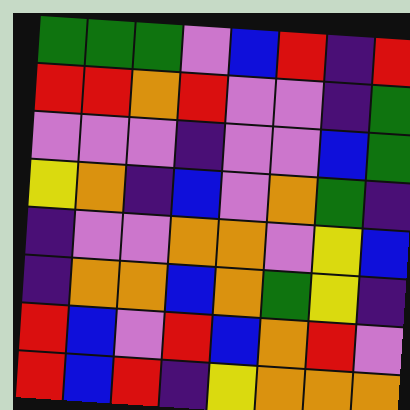[["green", "green", "green", "violet", "blue", "red", "indigo", "red"], ["red", "red", "orange", "red", "violet", "violet", "indigo", "green"], ["violet", "violet", "violet", "indigo", "violet", "violet", "blue", "green"], ["yellow", "orange", "indigo", "blue", "violet", "orange", "green", "indigo"], ["indigo", "violet", "violet", "orange", "orange", "violet", "yellow", "blue"], ["indigo", "orange", "orange", "blue", "orange", "green", "yellow", "indigo"], ["red", "blue", "violet", "red", "blue", "orange", "red", "violet"], ["red", "blue", "red", "indigo", "yellow", "orange", "orange", "orange"]]